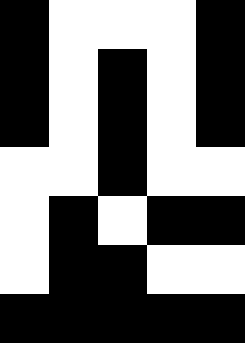[["black", "white", "white", "white", "black"], ["black", "white", "black", "white", "black"], ["black", "white", "black", "white", "black"], ["white", "white", "black", "white", "white"], ["white", "black", "white", "black", "black"], ["white", "black", "black", "white", "white"], ["black", "black", "black", "black", "black"]]